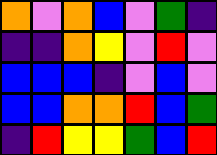[["orange", "violet", "orange", "blue", "violet", "green", "indigo"], ["indigo", "indigo", "orange", "yellow", "violet", "red", "violet"], ["blue", "blue", "blue", "indigo", "violet", "blue", "violet"], ["blue", "blue", "orange", "orange", "red", "blue", "green"], ["indigo", "red", "yellow", "yellow", "green", "blue", "red"]]